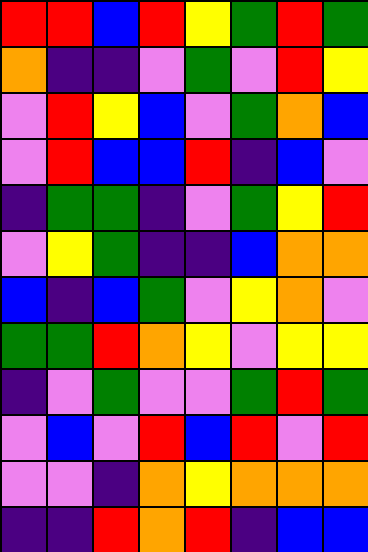[["red", "red", "blue", "red", "yellow", "green", "red", "green"], ["orange", "indigo", "indigo", "violet", "green", "violet", "red", "yellow"], ["violet", "red", "yellow", "blue", "violet", "green", "orange", "blue"], ["violet", "red", "blue", "blue", "red", "indigo", "blue", "violet"], ["indigo", "green", "green", "indigo", "violet", "green", "yellow", "red"], ["violet", "yellow", "green", "indigo", "indigo", "blue", "orange", "orange"], ["blue", "indigo", "blue", "green", "violet", "yellow", "orange", "violet"], ["green", "green", "red", "orange", "yellow", "violet", "yellow", "yellow"], ["indigo", "violet", "green", "violet", "violet", "green", "red", "green"], ["violet", "blue", "violet", "red", "blue", "red", "violet", "red"], ["violet", "violet", "indigo", "orange", "yellow", "orange", "orange", "orange"], ["indigo", "indigo", "red", "orange", "red", "indigo", "blue", "blue"]]